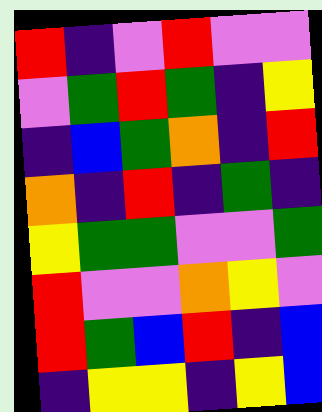[["red", "indigo", "violet", "red", "violet", "violet"], ["violet", "green", "red", "green", "indigo", "yellow"], ["indigo", "blue", "green", "orange", "indigo", "red"], ["orange", "indigo", "red", "indigo", "green", "indigo"], ["yellow", "green", "green", "violet", "violet", "green"], ["red", "violet", "violet", "orange", "yellow", "violet"], ["red", "green", "blue", "red", "indigo", "blue"], ["indigo", "yellow", "yellow", "indigo", "yellow", "blue"]]